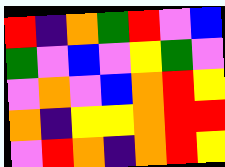[["red", "indigo", "orange", "green", "red", "violet", "blue"], ["green", "violet", "blue", "violet", "yellow", "green", "violet"], ["violet", "orange", "violet", "blue", "orange", "red", "yellow"], ["orange", "indigo", "yellow", "yellow", "orange", "red", "red"], ["violet", "red", "orange", "indigo", "orange", "red", "yellow"]]